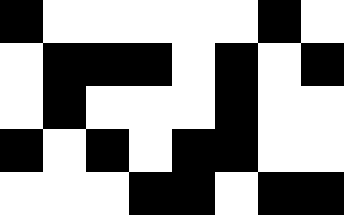[["black", "white", "white", "white", "white", "white", "black", "white"], ["white", "black", "black", "black", "white", "black", "white", "black"], ["white", "black", "white", "white", "white", "black", "white", "white"], ["black", "white", "black", "white", "black", "black", "white", "white"], ["white", "white", "white", "black", "black", "white", "black", "black"]]